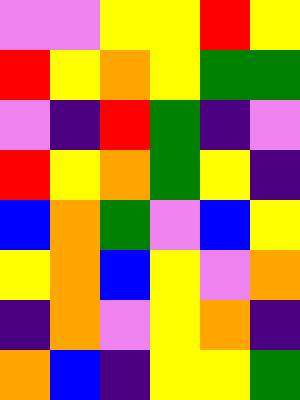[["violet", "violet", "yellow", "yellow", "red", "yellow"], ["red", "yellow", "orange", "yellow", "green", "green"], ["violet", "indigo", "red", "green", "indigo", "violet"], ["red", "yellow", "orange", "green", "yellow", "indigo"], ["blue", "orange", "green", "violet", "blue", "yellow"], ["yellow", "orange", "blue", "yellow", "violet", "orange"], ["indigo", "orange", "violet", "yellow", "orange", "indigo"], ["orange", "blue", "indigo", "yellow", "yellow", "green"]]